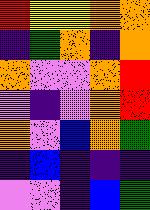[["red", "yellow", "yellow", "orange", "orange"], ["indigo", "green", "orange", "indigo", "orange"], ["orange", "violet", "violet", "orange", "red"], ["violet", "indigo", "violet", "orange", "red"], ["orange", "violet", "blue", "orange", "green"], ["indigo", "blue", "indigo", "indigo", "indigo"], ["violet", "violet", "indigo", "blue", "green"]]